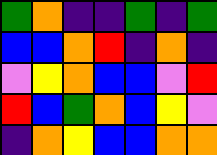[["green", "orange", "indigo", "indigo", "green", "indigo", "green"], ["blue", "blue", "orange", "red", "indigo", "orange", "indigo"], ["violet", "yellow", "orange", "blue", "blue", "violet", "red"], ["red", "blue", "green", "orange", "blue", "yellow", "violet"], ["indigo", "orange", "yellow", "blue", "blue", "orange", "orange"]]